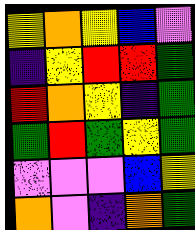[["yellow", "orange", "yellow", "blue", "violet"], ["indigo", "yellow", "red", "red", "green"], ["red", "orange", "yellow", "indigo", "green"], ["green", "red", "green", "yellow", "green"], ["violet", "violet", "violet", "blue", "yellow"], ["orange", "violet", "indigo", "orange", "green"]]